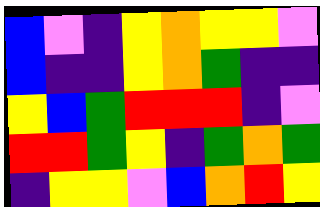[["blue", "violet", "indigo", "yellow", "orange", "yellow", "yellow", "violet"], ["blue", "indigo", "indigo", "yellow", "orange", "green", "indigo", "indigo"], ["yellow", "blue", "green", "red", "red", "red", "indigo", "violet"], ["red", "red", "green", "yellow", "indigo", "green", "orange", "green"], ["indigo", "yellow", "yellow", "violet", "blue", "orange", "red", "yellow"]]